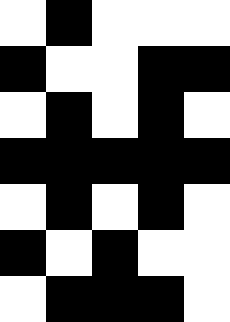[["white", "black", "white", "white", "white"], ["black", "white", "white", "black", "black"], ["white", "black", "white", "black", "white"], ["black", "black", "black", "black", "black"], ["white", "black", "white", "black", "white"], ["black", "white", "black", "white", "white"], ["white", "black", "black", "black", "white"]]